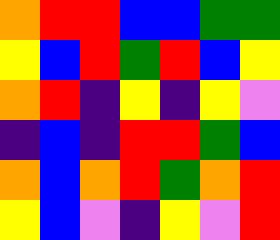[["orange", "red", "red", "blue", "blue", "green", "green"], ["yellow", "blue", "red", "green", "red", "blue", "yellow"], ["orange", "red", "indigo", "yellow", "indigo", "yellow", "violet"], ["indigo", "blue", "indigo", "red", "red", "green", "blue"], ["orange", "blue", "orange", "red", "green", "orange", "red"], ["yellow", "blue", "violet", "indigo", "yellow", "violet", "red"]]